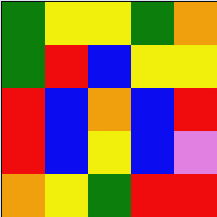[["green", "yellow", "yellow", "green", "orange"], ["green", "red", "blue", "yellow", "yellow"], ["red", "blue", "orange", "blue", "red"], ["red", "blue", "yellow", "blue", "violet"], ["orange", "yellow", "green", "red", "red"]]